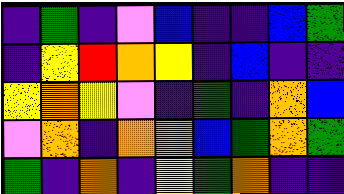[["indigo", "green", "indigo", "violet", "blue", "indigo", "indigo", "blue", "green"], ["indigo", "yellow", "red", "orange", "yellow", "indigo", "blue", "indigo", "indigo"], ["yellow", "orange", "yellow", "violet", "indigo", "green", "indigo", "orange", "blue"], ["violet", "orange", "indigo", "orange", "orange", "blue", "green", "orange", "green"], ["green", "indigo", "orange", "indigo", "yellow", "green", "orange", "indigo", "indigo"]]